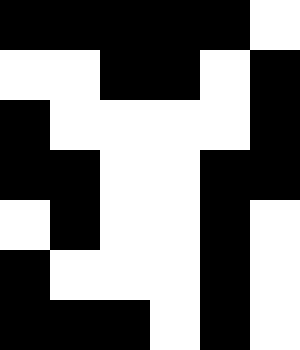[["black", "black", "black", "black", "black", "white"], ["white", "white", "black", "black", "white", "black"], ["black", "white", "white", "white", "white", "black"], ["black", "black", "white", "white", "black", "black"], ["white", "black", "white", "white", "black", "white"], ["black", "white", "white", "white", "black", "white"], ["black", "black", "black", "white", "black", "white"]]